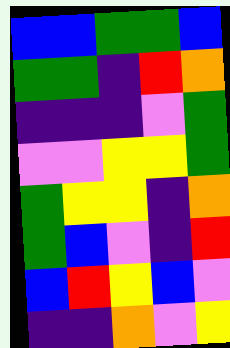[["blue", "blue", "green", "green", "blue"], ["green", "green", "indigo", "red", "orange"], ["indigo", "indigo", "indigo", "violet", "green"], ["violet", "violet", "yellow", "yellow", "green"], ["green", "yellow", "yellow", "indigo", "orange"], ["green", "blue", "violet", "indigo", "red"], ["blue", "red", "yellow", "blue", "violet"], ["indigo", "indigo", "orange", "violet", "yellow"]]